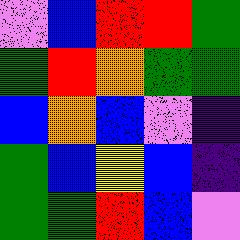[["violet", "blue", "red", "red", "green"], ["green", "red", "orange", "green", "green"], ["blue", "orange", "blue", "violet", "indigo"], ["green", "blue", "yellow", "blue", "indigo"], ["green", "green", "red", "blue", "violet"]]